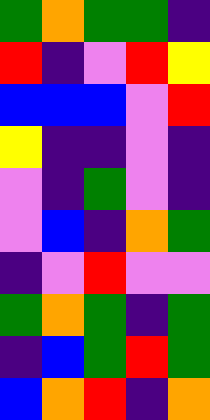[["green", "orange", "green", "green", "indigo"], ["red", "indigo", "violet", "red", "yellow"], ["blue", "blue", "blue", "violet", "red"], ["yellow", "indigo", "indigo", "violet", "indigo"], ["violet", "indigo", "green", "violet", "indigo"], ["violet", "blue", "indigo", "orange", "green"], ["indigo", "violet", "red", "violet", "violet"], ["green", "orange", "green", "indigo", "green"], ["indigo", "blue", "green", "red", "green"], ["blue", "orange", "red", "indigo", "orange"]]